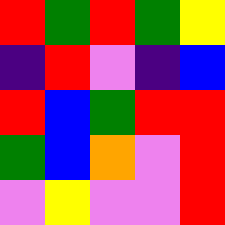[["red", "green", "red", "green", "yellow"], ["indigo", "red", "violet", "indigo", "blue"], ["red", "blue", "green", "red", "red"], ["green", "blue", "orange", "violet", "red"], ["violet", "yellow", "violet", "violet", "red"]]